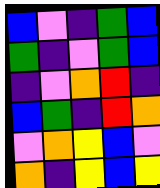[["blue", "violet", "indigo", "green", "blue"], ["green", "indigo", "violet", "green", "blue"], ["indigo", "violet", "orange", "red", "indigo"], ["blue", "green", "indigo", "red", "orange"], ["violet", "orange", "yellow", "blue", "violet"], ["orange", "indigo", "yellow", "blue", "yellow"]]